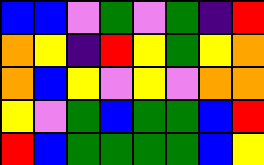[["blue", "blue", "violet", "green", "violet", "green", "indigo", "red"], ["orange", "yellow", "indigo", "red", "yellow", "green", "yellow", "orange"], ["orange", "blue", "yellow", "violet", "yellow", "violet", "orange", "orange"], ["yellow", "violet", "green", "blue", "green", "green", "blue", "red"], ["red", "blue", "green", "green", "green", "green", "blue", "yellow"]]